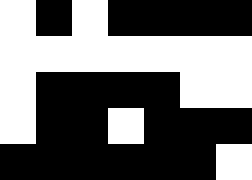[["white", "black", "white", "black", "black", "black", "black"], ["white", "white", "white", "white", "white", "white", "white"], ["white", "black", "black", "black", "black", "white", "white"], ["white", "black", "black", "white", "black", "black", "black"], ["black", "black", "black", "black", "black", "black", "white"]]